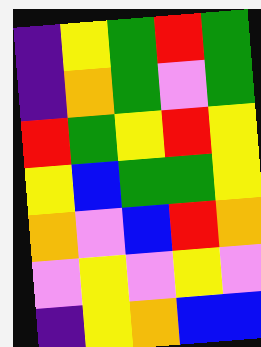[["indigo", "yellow", "green", "red", "green"], ["indigo", "orange", "green", "violet", "green"], ["red", "green", "yellow", "red", "yellow"], ["yellow", "blue", "green", "green", "yellow"], ["orange", "violet", "blue", "red", "orange"], ["violet", "yellow", "violet", "yellow", "violet"], ["indigo", "yellow", "orange", "blue", "blue"]]